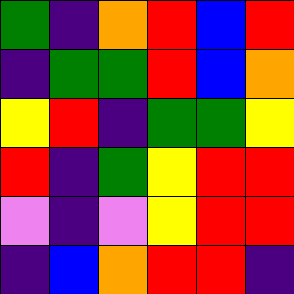[["green", "indigo", "orange", "red", "blue", "red"], ["indigo", "green", "green", "red", "blue", "orange"], ["yellow", "red", "indigo", "green", "green", "yellow"], ["red", "indigo", "green", "yellow", "red", "red"], ["violet", "indigo", "violet", "yellow", "red", "red"], ["indigo", "blue", "orange", "red", "red", "indigo"]]